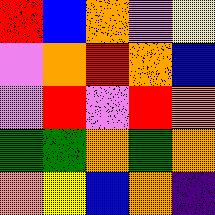[["red", "blue", "orange", "violet", "yellow"], ["violet", "orange", "red", "orange", "blue"], ["violet", "red", "violet", "red", "orange"], ["green", "green", "orange", "green", "orange"], ["orange", "yellow", "blue", "orange", "indigo"]]